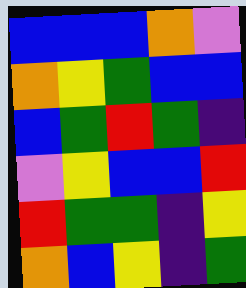[["blue", "blue", "blue", "orange", "violet"], ["orange", "yellow", "green", "blue", "blue"], ["blue", "green", "red", "green", "indigo"], ["violet", "yellow", "blue", "blue", "red"], ["red", "green", "green", "indigo", "yellow"], ["orange", "blue", "yellow", "indigo", "green"]]